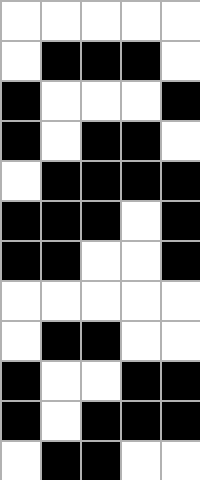[["white", "white", "white", "white", "white"], ["white", "black", "black", "black", "white"], ["black", "white", "white", "white", "black"], ["black", "white", "black", "black", "white"], ["white", "black", "black", "black", "black"], ["black", "black", "black", "white", "black"], ["black", "black", "white", "white", "black"], ["white", "white", "white", "white", "white"], ["white", "black", "black", "white", "white"], ["black", "white", "white", "black", "black"], ["black", "white", "black", "black", "black"], ["white", "black", "black", "white", "white"]]